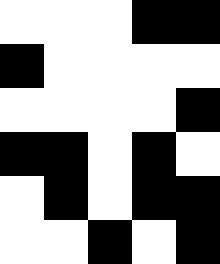[["white", "white", "white", "black", "black"], ["black", "white", "white", "white", "white"], ["white", "white", "white", "white", "black"], ["black", "black", "white", "black", "white"], ["white", "black", "white", "black", "black"], ["white", "white", "black", "white", "black"]]